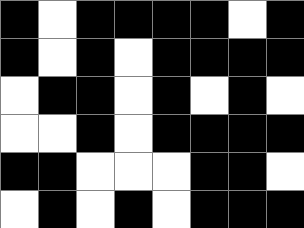[["black", "white", "black", "black", "black", "black", "white", "black"], ["black", "white", "black", "white", "black", "black", "black", "black"], ["white", "black", "black", "white", "black", "white", "black", "white"], ["white", "white", "black", "white", "black", "black", "black", "black"], ["black", "black", "white", "white", "white", "black", "black", "white"], ["white", "black", "white", "black", "white", "black", "black", "black"]]